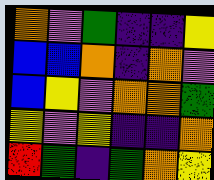[["orange", "violet", "green", "indigo", "indigo", "yellow"], ["blue", "blue", "orange", "indigo", "orange", "violet"], ["blue", "yellow", "violet", "orange", "orange", "green"], ["yellow", "violet", "yellow", "indigo", "indigo", "orange"], ["red", "green", "indigo", "green", "orange", "yellow"]]